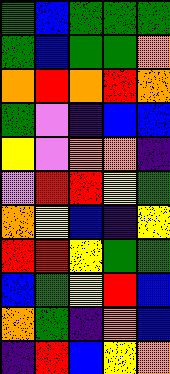[["green", "blue", "green", "green", "green"], ["green", "blue", "green", "green", "orange"], ["orange", "red", "orange", "red", "orange"], ["green", "violet", "indigo", "blue", "blue"], ["yellow", "violet", "orange", "orange", "indigo"], ["violet", "red", "red", "yellow", "green"], ["orange", "yellow", "blue", "indigo", "yellow"], ["red", "red", "yellow", "green", "green"], ["blue", "green", "yellow", "red", "blue"], ["orange", "green", "indigo", "orange", "blue"], ["indigo", "red", "blue", "yellow", "orange"]]